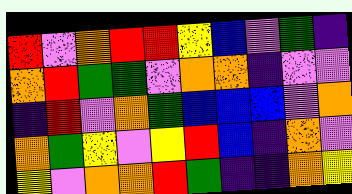[["red", "violet", "orange", "red", "red", "yellow", "blue", "violet", "green", "indigo"], ["orange", "red", "green", "green", "violet", "orange", "orange", "indigo", "violet", "violet"], ["indigo", "red", "violet", "orange", "green", "blue", "blue", "blue", "violet", "orange"], ["orange", "green", "yellow", "violet", "yellow", "red", "blue", "indigo", "orange", "violet"], ["yellow", "violet", "orange", "orange", "red", "green", "indigo", "indigo", "orange", "yellow"]]